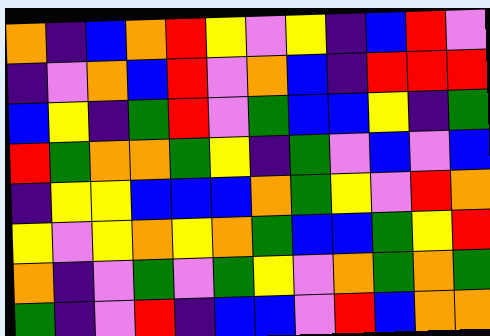[["orange", "indigo", "blue", "orange", "red", "yellow", "violet", "yellow", "indigo", "blue", "red", "violet"], ["indigo", "violet", "orange", "blue", "red", "violet", "orange", "blue", "indigo", "red", "red", "red"], ["blue", "yellow", "indigo", "green", "red", "violet", "green", "blue", "blue", "yellow", "indigo", "green"], ["red", "green", "orange", "orange", "green", "yellow", "indigo", "green", "violet", "blue", "violet", "blue"], ["indigo", "yellow", "yellow", "blue", "blue", "blue", "orange", "green", "yellow", "violet", "red", "orange"], ["yellow", "violet", "yellow", "orange", "yellow", "orange", "green", "blue", "blue", "green", "yellow", "red"], ["orange", "indigo", "violet", "green", "violet", "green", "yellow", "violet", "orange", "green", "orange", "green"], ["green", "indigo", "violet", "red", "indigo", "blue", "blue", "violet", "red", "blue", "orange", "orange"]]